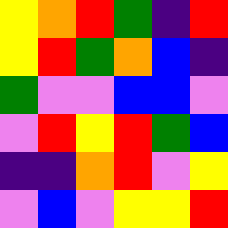[["yellow", "orange", "red", "green", "indigo", "red"], ["yellow", "red", "green", "orange", "blue", "indigo"], ["green", "violet", "violet", "blue", "blue", "violet"], ["violet", "red", "yellow", "red", "green", "blue"], ["indigo", "indigo", "orange", "red", "violet", "yellow"], ["violet", "blue", "violet", "yellow", "yellow", "red"]]